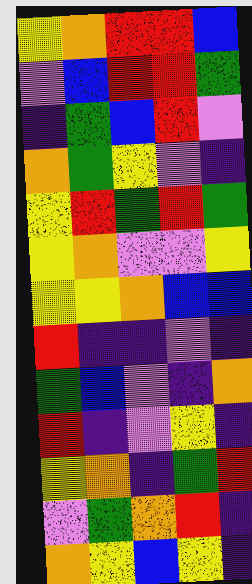[["yellow", "orange", "red", "red", "blue"], ["violet", "blue", "red", "red", "green"], ["indigo", "green", "blue", "red", "violet"], ["orange", "green", "yellow", "violet", "indigo"], ["yellow", "red", "green", "red", "green"], ["yellow", "orange", "violet", "violet", "yellow"], ["yellow", "yellow", "orange", "blue", "blue"], ["red", "indigo", "indigo", "violet", "indigo"], ["green", "blue", "violet", "indigo", "orange"], ["red", "indigo", "violet", "yellow", "indigo"], ["yellow", "orange", "indigo", "green", "red"], ["violet", "green", "orange", "red", "indigo"], ["orange", "yellow", "blue", "yellow", "indigo"]]